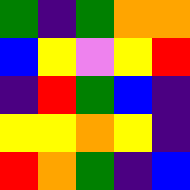[["green", "indigo", "green", "orange", "orange"], ["blue", "yellow", "violet", "yellow", "red"], ["indigo", "red", "green", "blue", "indigo"], ["yellow", "yellow", "orange", "yellow", "indigo"], ["red", "orange", "green", "indigo", "blue"]]